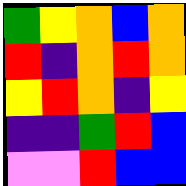[["green", "yellow", "orange", "blue", "orange"], ["red", "indigo", "orange", "red", "orange"], ["yellow", "red", "orange", "indigo", "yellow"], ["indigo", "indigo", "green", "red", "blue"], ["violet", "violet", "red", "blue", "blue"]]